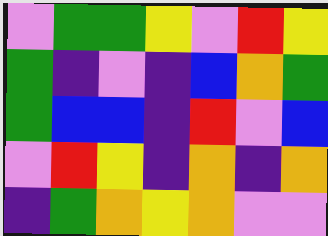[["violet", "green", "green", "yellow", "violet", "red", "yellow"], ["green", "indigo", "violet", "indigo", "blue", "orange", "green"], ["green", "blue", "blue", "indigo", "red", "violet", "blue"], ["violet", "red", "yellow", "indigo", "orange", "indigo", "orange"], ["indigo", "green", "orange", "yellow", "orange", "violet", "violet"]]